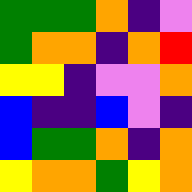[["green", "green", "green", "orange", "indigo", "violet"], ["green", "orange", "orange", "indigo", "orange", "red"], ["yellow", "yellow", "indigo", "violet", "violet", "orange"], ["blue", "indigo", "indigo", "blue", "violet", "indigo"], ["blue", "green", "green", "orange", "indigo", "orange"], ["yellow", "orange", "orange", "green", "yellow", "orange"]]